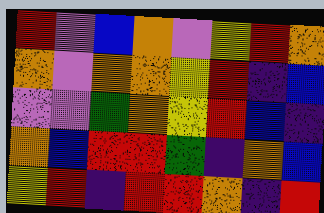[["red", "violet", "blue", "orange", "violet", "yellow", "red", "orange"], ["orange", "violet", "orange", "orange", "yellow", "red", "indigo", "blue"], ["violet", "violet", "green", "orange", "yellow", "red", "blue", "indigo"], ["orange", "blue", "red", "red", "green", "indigo", "orange", "blue"], ["yellow", "red", "indigo", "red", "red", "orange", "indigo", "red"]]